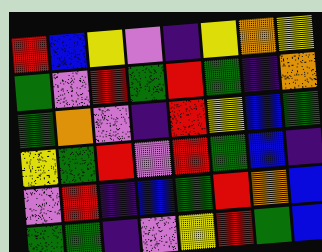[["red", "blue", "yellow", "violet", "indigo", "yellow", "orange", "yellow"], ["green", "violet", "red", "green", "red", "green", "indigo", "orange"], ["green", "orange", "violet", "indigo", "red", "yellow", "blue", "green"], ["yellow", "green", "red", "violet", "red", "green", "blue", "indigo"], ["violet", "red", "indigo", "blue", "green", "red", "orange", "blue"], ["green", "green", "indigo", "violet", "yellow", "red", "green", "blue"]]